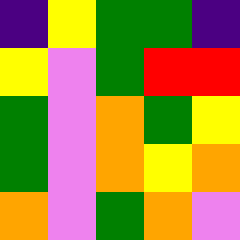[["indigo", "yellow", "green", "green", "indigo"], ["yellow", "violet", "green", "red", "red"], ["green", "violet", "orange", "green", "yellow"], ["green", "violet", "orange", "yellow", "orange"], ["orange", "violet", "green", "orange", "violet"]]